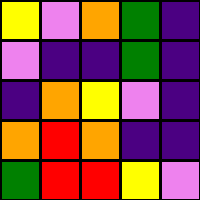[["yellow", "violet", "orange", "green", "indigo"], ["violet", "indigo", "indigo", "green", "indigo"], ["indigo", "orange", "yellow", "violet", "indigo"], ["orange", "red", "orange", "indigo", "indigo"], ["green", "red", "red", "yellow", "violet"]]